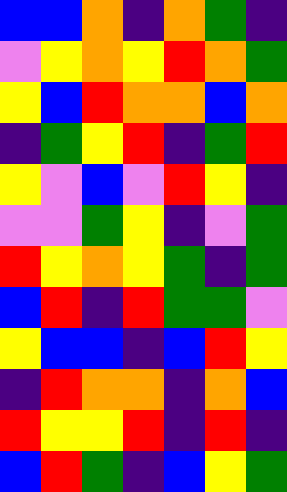[["blue", "blue", "orange", "indigo", "orange", "green", "indigo"], ["violet", "yellow", "orange", "yellow", "red", "orange", "green"], ["yellow", "blue", "red", "orange", "orange", "blue", "orange"], ["indigo", "green", "yellow", "red", "indigo", "green", "red"], ["yellow", "violet", "blue", "violet", "red", "yellow", "indigo"], ["violet", "violet", "green", "yellow", "indigo", "violet", "green"], ["red", "yellow", "orange", "yellow", "green", "indigo", "green"], ["blue", "red", "indigo", "red", "green", "green", "violet"], ["yellow", "blue", "blue", "indigo", "blue", "red", "yellow"], ["indigo", "red", "orange", "orange", "indigo", "orange", "blue"], ["red", "yellow", "yellow", "red", "indigo", "red", "indigo"], ["blue", "red", "green", "indigo", "blue", "yellow", "green"]]